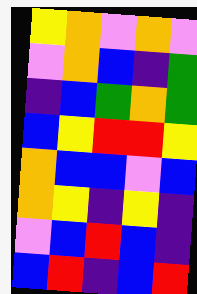[["yellow", "orange", "violet", "orange", "violet"], ["violet", "orange", "blue", "indigo", "green"], ["indigo", "blue", "green", "orange", "green"], ["blue", "yellow", "red", "red", "yellow"], ["orange", "blue", "blue", "violet", "blue"], ["orange", "yellow", "indigo", "yellow", "indigo"], ["violet", "blue", "red", "blue", "indigo"], ["blue", "red", "indigo", "blue", "red"]]